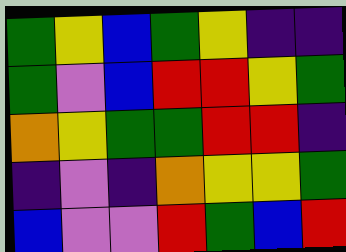[["green", "yellow", "blue", "green", "yellow", "indigo", "indigo"], ["green", "violet", "blue", "red", "red", "yellow", "green"], ["orange", "yellow", "green", "green", "red", "red", "indigo"], ["indigo", "violet", "indigo", "orange", "yellow", "yellow", "green"], ["blue", "violet", "violet", "red", "green", "blue", "red"]]